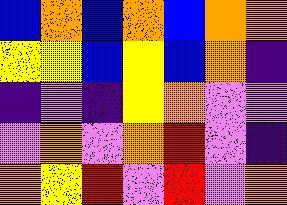[["blue", "orange", "blue", "orange", "blue", "orange", "orange"], ["yellow", "yellow", "blue", "yellow", "blue", "orange", "indigo"], ["indigo", "violet", "indigo", "yellow", "orange", "violet", "violet"], ["violet", "orange", "violet", "orange", "red", "violet", "indigo"], ["orange", "yellow", "red", "violet", "red", "violet", "orange"]]